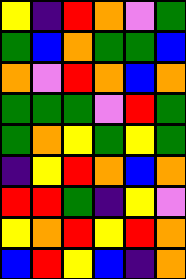[["yellow", "indigo", "red", "orange", "violet", "green"], ["green", "blue", "orange", "green", "green", "blue"], ["orange", "violet", "red", "orange", "blue", "orange"], ["green", "green", "green", "violet", "red", "green"], ["green", "orange", "yellow", "green", "yellow", "green"], ["indigo", "yellow", "red", "orange", "blue", "orange"], ["red", "red", "green", "indigo", "yellow", "violet"], ["yellow", "orange", "red", "yellow", "red", "orange"], ["blue", "red", "yellow", "blue", "indigo", "orange"]]